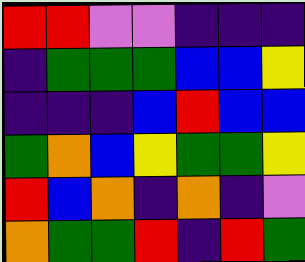[["red", "red", "violet", "violet", "indigo", "indigo", "indigo"], ["indigo", "green", "green", "green", "blue", "blue", "yellow"], ["indigo", "indigo", "indigo", "blue", "red", "blue", "blue"], ["green", "orange", "blue", "yellow", "green", "green", "yellow"], ["red", "blue", "orange", "indigo", "orange", "indigo", "violet"], ["orange", "green", "green", "red", "indigo", "red", "green"]]